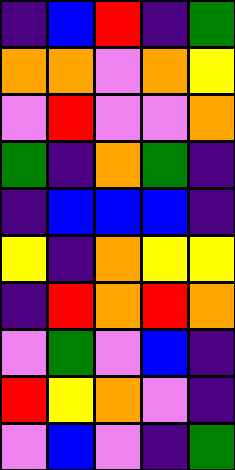[["indigo", "blue", "red", "indigo", "green"], ["orange", "orange", "violet", "orange", "yellow"], ["violet", "red", "violet", "violet", "orange"], ["green", "indigo", "orange", "green", "indigo"], ["indigo", "blue", "blue", "blue", "indigo"], ["yellow", "indigo", "orange", "yellow", "yellow"], ["indigo", "red", "orange", "red", "orange"], ["violet", "green", "violet", "blue", "indigo"], ["red", "yellow", "orange", "violet", "indigo"], ["violet", "blue", "violet", "indigo", "green"]]